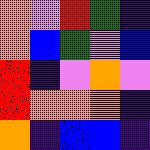[["orange", "violet", "red", "green", "indigo"], ["orange", "blue", "green", "violet", "blue"], ["red", "indigo", "violet", "orange", "violet"], ["red", "orange", "orange", "orange", "indigo"], ["orange", "indigo", "blue", "blue", "indigo"]]